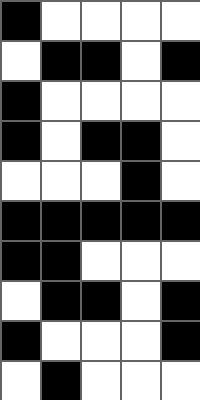[["black", "white", "white", "white", "white"], ["white", "black", "black", "white", "black"], ["black", "white", "white", "white", "white"], ["black", "white", "black", "black", "white"], ["white", "white", "white", "black", "white"], ["black", "black", "black", "black", "black"], ["black", "black", "white", "white", "white"], ["white", "black", "black", "white", "black"], ["black", "white", "white", "white", "black"], ["white", "black", "white", "white", "white"]]